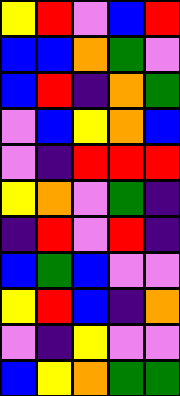[["yellow", "red", "violet", "blue", "red"], ["blue", "blue", "orange", "green", "violet"], ["blue", "red", "indigo", "orange", "green"], ["violet", "blue", "yellow", "orange", "blue"], ["violet", "indigo", "red", "red", "red"], ["yellow", "orange", "violet", "green", "indigo"], ["indigo", "red", "violet", "red", "indigo"], ["blue", "green", "blue", "violet", "violet"], ["yellow", "red", "blue", "indigo", "orange"], ["violet", "indigo", "yellow", "violet", "violet"], ["blue", "yellow", "orange", "green", "green"]]